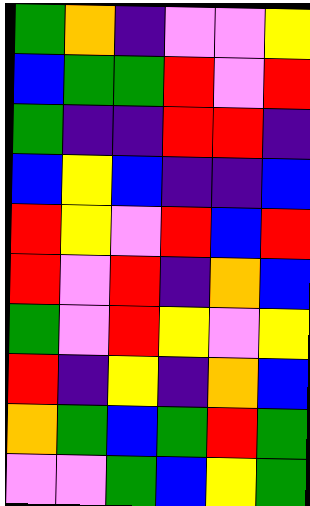[["green", "orange", "indigo", "violet", "violet", "yellow"], ["blue", "green", "green", "red", "violet", "red"], ["green", "indigo", "indigo", "red", "red", "indigo"], ["blue", "yellow", "blue", "indigo", "indigo", "blue"], ["red", "yellow", "violet", "red", "blue", "red"], ["red", "violet", "red", "indigo", "orange", "blue"], ["green", "violet", "red", "yellow", "violet", "yellow"], ["red", "indigo", "yellow", "indigo", "orange", "blue"], ["orange", "green", "blue", "green", "red", "green"], ["violet", "violet", "green", "blue", "yellow", "green"]]